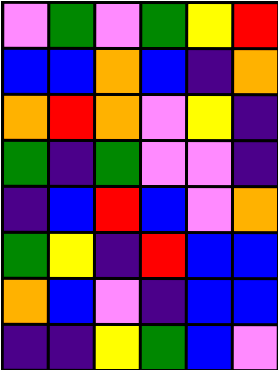[["violet", "green", "violet", "green", "yellow", "red"], ["blue", "blue", "orange", "blue", "indigo", "orange"], ["orange", "red", "orange", "violet", "yellow", "indigo"], ["green", "indigo", "green", "violet", "violet", "indigo"], ["indigo", "blue", "red", "blue", "violet", "orange"], ["green", "yellow", "indigo", "red", "blue", "blue"], ["orange", "blue", "violet", "indigo", "blue", "blue"], ["indigo", "indigo", "yellow", "green", "blue", "violet"]]